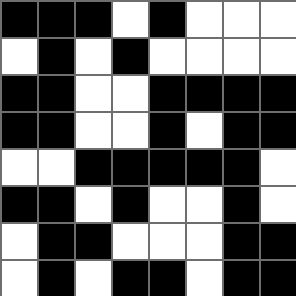[["black", "black", "black", "white", "black", "white", "white", "white"], ["white", "black", "white", "black", "white", "white", "white", "white"], ["black", "black", "white", "white", "black", "black", "black", "black"], ["black", "black", "white", "white", "black", "white", "black", "black"], ["white", "white", "black", "black", "black", "black", "black", "white"], ["black", "black", "white", "black", "white", "white", "black", "white"], ["white", "black", "black", "white", "white", "white", "black", "black"], ["white", "black", "white", "black", "black", "white", "black", "black"]]